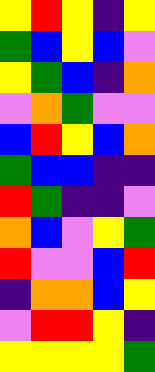[["yellow", "red", "yellow", "indigo", "yellow"], ["green", "blue", "yellow", "blue", "violet"], ["yellow", "green", "blue", "indigo", "orange"], ["violet", "orange", "green", "violet", "violet"], ["blue", "red", "yellow", "blue", "orange"], ["green", "blue", "blue", "indigo", "indigo"], ["red", "green", "indigo", "indigo", "violet"], ["orange", "blue", "violet", "yellow", "green"], ["red", "violet", "violet", "blue", "red"], ["indigo", "orange", "orange", "blue", "yellow"], ["violet", "red", "red", "yellow", "indigo"], ["yellow", "yellow", "yellow", "yellow", "green"]]